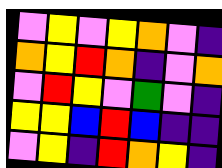[["violet", "yellow", "violet", "yellow", "orange", "violet", "indigo"], ["orange", "yellow", "red", "orange", "indigo", "violet", "orange"], ["violet", "red", "yellow", "violet", "green", "violet", "indigo"], ["yellow", "yellow", "blue", "red", "blue", "indigo", "indigo"], ["violet", "yellow", "indigo", "red", "orange", "yellow", "indigo"]]